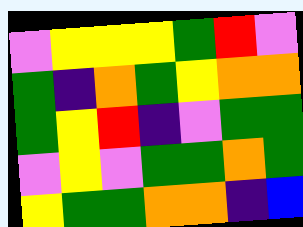[["violet", "yellow", "yellow", "yellow", "green", "red", "violet"], ["green", "indigo", "orange", "green", "yellow", "orange", "orange"], ["green", "yellow", "red", "indigo", "violet", "green", "green"], ["violet", "yellow", "violet", "green", "green", "orange", "green"], ["yellow", "green", "green", "orange", "orange", "indigo", "blue"]]